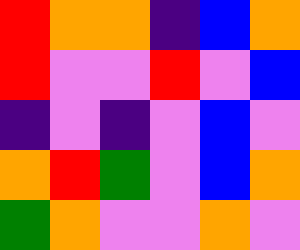[["red", "orange", "orange", "indigo", "blue", "orange"], ["red", "violet", "violet", "red", "violet", "blue"], ["indigo", "violet", "indigo", "violet", "blue", "violet"], ["orange", "red", "green", "violet", "blue", "orange"], ["green", "orange", "violet", "violet", "orange", "violet"]]